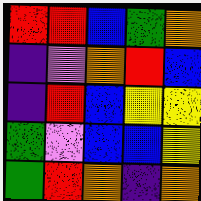[["red", "red", "blue", "green", "orange"], ["indigo", "violet", "orange", "red", "blue"], ["indigo", "red", "blue", "yellow", "yellow"], ["green", "violet", "blue", "blue", "yellow"], ["green", "red", "orange", "indigo", "orange"]]